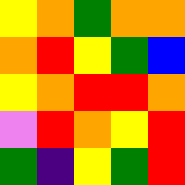[["yellow", "orange", "green", "orange", "orange"], ["orange", "red", "yellow", "green", "blue"], ["yellow", "orange", "red", "red", "orange"], ["violet", "red", "orange", "yellow", "red"], ["green", "indigo", "yellow", "green", "red"]]